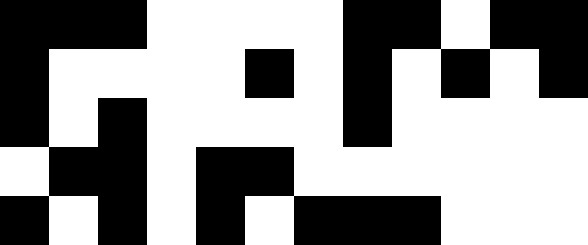[["black", "black", "black", "white", "white", "white", "white", "black", "black", "white", "black", "black"], ["black", "white", "white", "white", "white", "black", "white", "black", "white", "black", "white", "black"], ["black", "white", "black", "white", "white", "white", "white", "black", "white", "white", "white", "white"], ["white", "black", "black", "white", "black", "black", "white", "white", "white", "white", "white", "white"], ["black", "white", "black", "white", "black", "white", "black", "black", "black", "white", "white", "white"]]